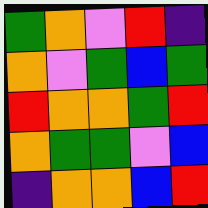[["green", "orange", "violet", "red", "indigo"], ["orange", "violet", "green", "blue", "green"], ["red", "orange", "orange", "green", "red"], ["orange", "green", "green", "violet", "blue"], ["indigo", "orange", "orange", "blue", "red"]]